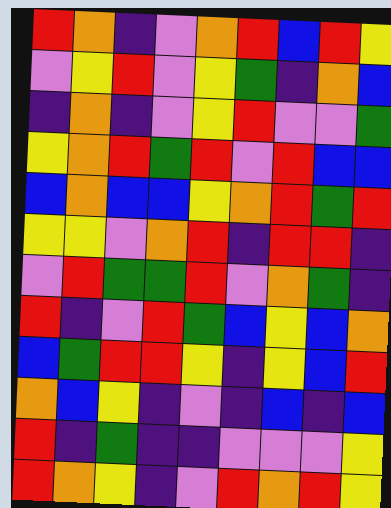[["red", "orange", "indigo", "violet", "orange", "red", "blue", "red", "yellow"], ["violet", "yellow", "red", "violet", "yellow", "green", "indigo", "orange", "blue"], ["indigo", "orange", "indigo", "violet", "yellow", "red", "violet", "violet", "green"], ["yellow", "orange", "red", "green", "red", "violet", "red", "blue", "blue"], ["blue", "orange", "blue", "blue", "yellow", "orange", "red", "green", "red"], ["yellow", "yellow", "violet", "orange", "red", "indigo", "red", "red", "indigo"], ["violet", "red", "green", "green", "red", "violet", "orange", "green", "indigo"], ["red", "indigo", "violet", "red", "green", "blue", "yellow", "blue", "orange"], ["blue", "green", "red", "red", "yellow", "indigo", "yellow", "blue", "red"], ["orange", "blue", "yellow", "indigo", "violet", "indigo", "blue", "indigo", "blue"], ["red", "indigo", "green", "indigo", "indigo", "violet", "violet", "violet", "yellow"], ["red", "orange", "yellow", "indigo", "violet", "red", "orange", "red", "yellow"]]